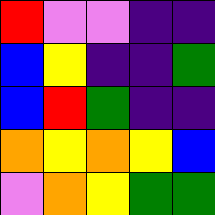[["red", "violet", "violet", "indigo", "indigo"], ["blue", "yellow", "indigo", "indigo", "green"], ["blue", "red", "green", "indigo", "indigo"], ["orange", "yellow", "orange", "yellow", "blue"], ["violet", "orange", "yellow", "green", "green"]]